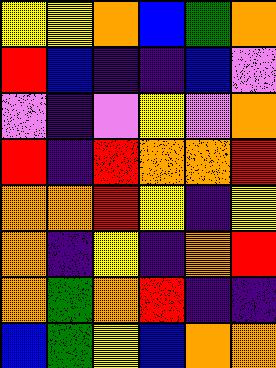[["yellow", "yellow", "orange", "blue", "green", "orange"], ["red", "blue", "indigo", "indigo", "blue", "violet"], ["violet", "indigo", "violet", "yellow", "violet", "orange"], ["red", "indigo", "red", "orange", "orange", "red"], ["orange", "orange", "red", "yellow", "indigo", "yellow"], ["orange", "indigo", "yellow", "indigo", "orange", "red"], ["orange", "green", "orange", "red", "indigo", "indigo"], ["blue", "green", "yellow", "blue", "orange", "orange"]]